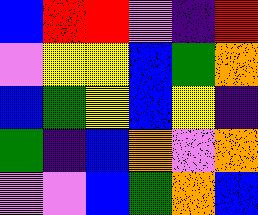[["blue", "red", "red", "violet", "indigo", "red"], ["violet", "yellow", "yellow", "blue", "green", "orange"], ["blue", "green", "yellow", "blue", "yellow", "indigo"], ["green", "indigo", "blue", "orange", "violet", "orange"], ["violet", "violet", "blue", "green", "orange", "blue"]]